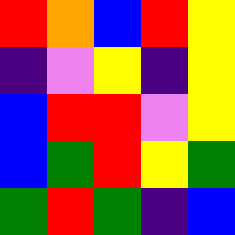[["red", "orange", "blue", "red", "yellow"], ["indigo", "violet", "yellow", "indigo", "yellow"], ["blue", "red", "red", "violet", "yellow"], ["blue", "green", "red", "yellow", "green"], ["green", "red", "green", "indigo", "blue"]]